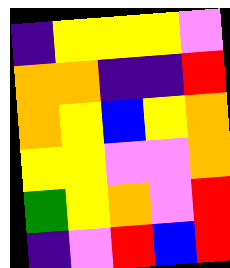[["indigo", "yellow", "yellow", "yellow", "violet"], ["orange", "orange", "indigo", "indigo", "red"], ["orange", "yellow", "blue", "yellow", "orange"], ["yellow", "yellow", "violet", "violet", "orange"], ["green", "yellow", "orange", "violet", "red"], ["indigo", "violet", "red", "blue", "red"]]